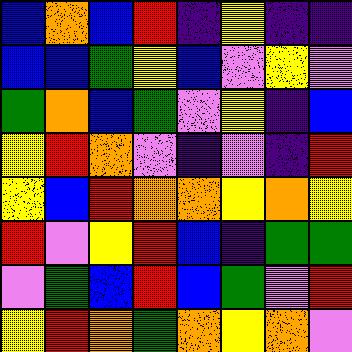[["blue", "orange", "blue", "red", "indigo", "yellow", "indigo", "indigo"], ["blue", "blue", "green", "yellow", "blue", "violet", "yellow", "violet"], ["green", "orange", "blue", "green", "violet", "yellow", "indigo", "blue"], ["yellow", "red", "orange", "violet", "indigo", "violet", "indigo", "red"], ["yellow", "blue", "red", "orange", "orange", "yellow", "orange", "yellow"], ["red", "violet", "yellow", "red", "blue", "indigo", "green", "green"], ["violet", "green", "blue", "red", "blue", "green", "violet", "red"], ["yellow", "red", "orange", "green", "orange", "yellow", "orange", "violet"]]